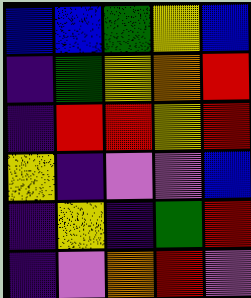[["blue", "blue", "green", "yellow", "blue"], ["indigo", "green", "yellow", "orange", "red"], ["indigo", "red", "red", "yellow", "red"], ["yellow", "indigo", "violet", "violet", "blue"], ["indigo", "yellow", "indigo", "green", "red"], ["indigo", "violet", "orange", "red", "violet"]]